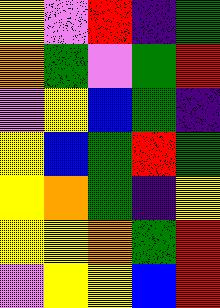[["yellow", "violet", "red", "indigo", "green"], ["orange", "green", "violet", "green", "red"], ["violet", "yellow", "blue", "green", "indigo"], ["yellow", "blue", "green", "red", "green"], ["yellow", "orange", "green", "indigo", "yellow"], ["yellow", "yellow", "orange", "green", "red"], ["violet", "yellow", "yellow", "blue", "red"]]